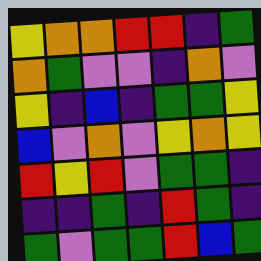[["yellow", "orange", "orange", "red", "red", "indigo", "green"], ["orange", "green", "violet", "violet", "indigo", "orange", "violet"], ["yellow", "indigo", "blue", "indigo", "green", "green", "yellow"], ["blue", "violet", "orange", "violet", "yellow", "orange", "yellow"], ["red", "yellow", "red", "violet", "green", "green", "indigo"], ["indigo", "indigo", "green", "indigo", "red", "green", "indigo"], ["green", "violet", "green", "green", "red", "blue", "green"]]